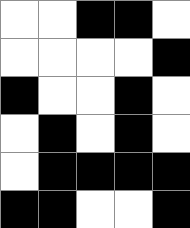[["white", "white", "black", "black", "white"], ["white", "white", "white", "white", "black"], ["black", "white", "white", "black", "white"], ["white", "black", "white", "black", "white"], ["white", "black", "black", "black", "black"], ["black", "black", "white", "white", "black"]]